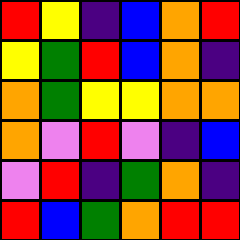[["red", "yellow", "indigo", "blue", "orange", "red"], ["yellow", "green", "red", "blue", "orange", "indigo"], ["orange", "green", "yellow", "yellow", "orange", "orange"], ["orange", "violet", "red", "violet", "indigo", "blue"], ["violet", "red", "indigo", "green", "orange", "indigo"], ["red", "blue", "green", "orange", "red", "red"]]